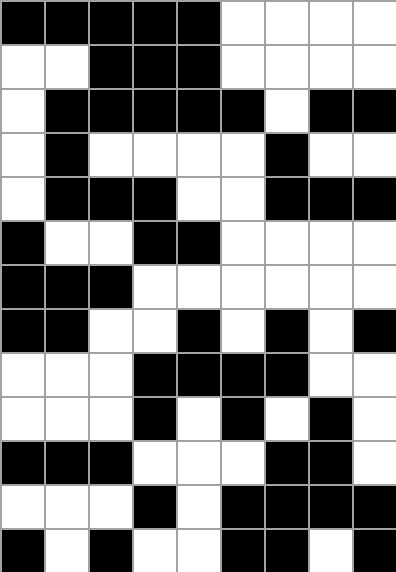[["black", "black", "black", "black", "black", "white", "white", "white", "white"], ["white", "white", "black", "black", "black", "white", "white", "white", "white"], ["white", "black", "black", "black", "black", "black", "white", "black", "black"], ["white", "black", "white", "white", "white", "white", "black", "white", "white"], ["white", "black", "black", "black", "white", "white", "black", "black", "black"], ["black", "white", "white", "black", "black", "white", "white", "white", "white"], ["black", "black", "black", "white", "white", "white", "white", "white", "white"], ["black", "black", "white", "white", "black", "white", "black", "white", "black"], ["white", "white", "white", "black", "black", "black", "black", "white", "white"], ["white", "white", "white", "black", "white", "black", "white", "black", "white"], ["black", "black", "black", "white", "white", "white", "black", "black", "white"], ["white", "white", "white", "black", "white", "black", "black", "black", "black"], ["black", "white", "black", "white", "white", "black", "black", "white", "black"]]